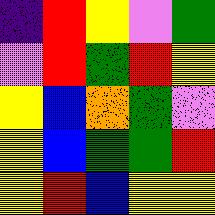[["indigo", "red", "yellow", "violet", "green"], ["violet", "red", "green", "red", "yellow"], ["yellow", "blue", "orange", "green", "violet"], ["yellow", "blue", "green", "green", "red"], ["yellow", "red", "blue", "yellow", "yellow"]]